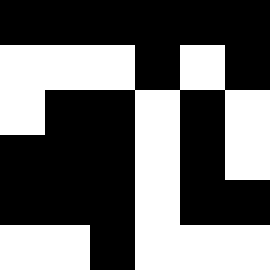[["black", "black", "black", "black", "black", "black"], ["white", "white", "white", "black", "white", "black"], ["white", "black", "black", "white", "black", "white"], ["black", "black", "black", "white", "black", "white"], ["black", "black", "black", "white", "black", "black"], ["white", "white", "black", "white", "white", "white"]]